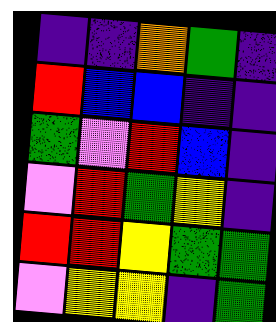[["indigo", "indigo", "orange", "green", "indigo"], ["red", "blue", "blue", "indigo", "indigo"], ["green", "violet", "red", "blue", "indigo"], ["violet", "red", "green", "yellow", "indigo"], ["red", "red", "yellow", "green", "green"], ["violet", "yellow", "yellow", "indigo", "green"]]